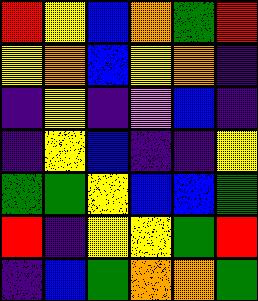[["red", "yellow", "blue", "orange", "green", "red"], ["yellow", "orange", "blue", "yellow", "orange", "indigo"], ["indigo", "yellow", "indigo", "violet", "blue", "indigo"], ["indigo", "yellow", "blue", "indigo", "indigo", "yellow"], ["green", "green", "yellow", "blue", "blue", "green"], ["red", "indigo", "yellow", "yellow", "green", "red"], ["indigo", "blue", "green", "orange", "orange", "green"]]